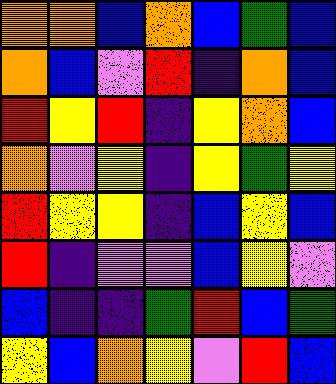[["orange", "orange", "blue", "orange", "blue", "green", "blue"], ["orange", "blue", "violet", "red", "indigo", "orange", "blue"], ["red", "yellow", "red", "indigo", "yellow", "orange", "blue"], ["orange", "violet", "yellow", "indigo", "yellow", "green", "yellow"], ["red", "yellow", "yellow", "indigo", "blue", "yellow", "blue"], ["red", "indigo", "violet", "violet", "blue", "yellow", "violet"], ["blue", "indigo", "indigo", "green", "red", "blue", "green"], ["yellow", "blue", "orange", "yellow", "violet", "red", "blue"]]